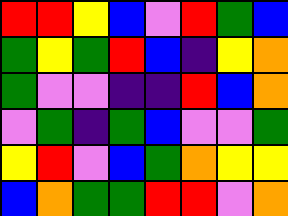[["red", "red", "yellow", "blue", "violet", "red", "green", "blue"], ["green", "yellow", "green", "red", "blue", "indigo", "yellow", "orange"], ["green", "violet", "violet", "indigo", "indigo", "red", "blue", "orange"], ["violet", "green", "indigo", "green", "blue", "violet", "violet", "green"], ["yellow", "red", "violet", "blue", "green", "orange", "yellow", "yellow"], ["blue", "orange", "green", "green", "red", "red", "violet", "orange"]]